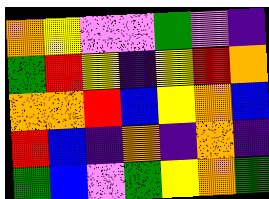[["orange", "yellow", "violet", "violet", "green", "violet", "indigo"], ["green", "red", "yellow", "indigo", "yellow", "red", "orange"], ["orange", "orange", "red", "blue", "yellow", "orange", "blue"], ["red", "blue", "indigo", "orange", "indigo", "orange", "indigo"], ["green", "blue", "violet", "green", "yellow", "orange", "green"]]